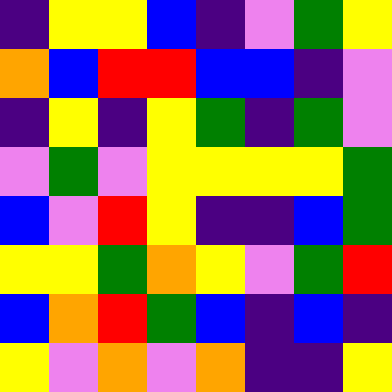[["indigo", "yellow", "yellow", "blue", "indigo", "violet", "green", "yellow"], ["orange", "blue", "red", "red", "blue", "blue", "indigo", "violet"], ["indigo", "yellow", "indigo", "yellow", "green", "indigo", "green", "violet"], ["violet", "green", "violet", "yellow", "yellow", "yellow", "yellow", "green"], ["blue", "violet", "red", "yellow", "indigo", "indigo", "blue", "green"], ["yellow", "yellow", "green", "orange", "yellow", "violet", "green", "red"], ["blue", "orange", "red", "green", "blue", "indigo", "blue", "indigo"], ["yellow", "violet", "orange", "violet", "orange", "indigo", "indigo", "yellow"]]